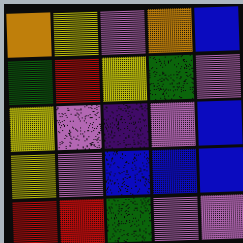[["orange", "yellow", "violet", "orange", "blue"], ["green", "red", "yellow", "green", "violet"], ["yellow", "violet", "indigo", "violet", "blue"], ["yellow", "violet", "blue", "blue", "blue"], ["red", "red", "green", "violet", "violet"]]